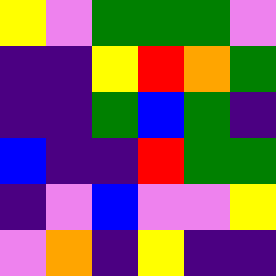[["yellow", "violet", "green", "green", "green", "violet"], ["indigo", "indigo", "yellow", "red", "orange", "green"], ["indigo", "indigo", "green", "blue", "green", "indigo"], ["blue", "indigo", "indigo", "red", "green", "green"], ["indigo", "violet", "blue", "violet", "violet", "yellow"], ["violet", "orange", "indigo", "yellow", "indigo", "indigo"]]